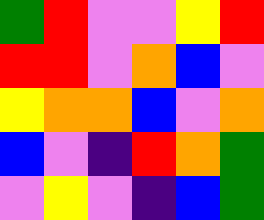[["green", "red", "violet", "violet", "yellow", "red"], ["red", "red", "violet", "orange", "blue", "violet"], ["yellow", "orange", "orange", "blue", "violet", "orange"], ["blue", "violet", "indigo", "red", "orange", "green"], ["violet", "yellow", "violet", "indigo", "blue", "green"]]